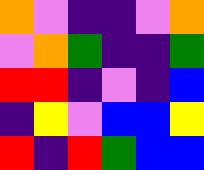[["orange", "violet", "indigo", "indigo", "violet", "orange"], ["violet", "orange", "green", "indigo", "indigo", "green"], ["red", "red", "indigo", "violet", "indigo", "blue"], ["indigo", "yellow", "violet", "blue", "blue", "yellow"], ["red", "indigo", "red", "green", "blue", "blue"]]